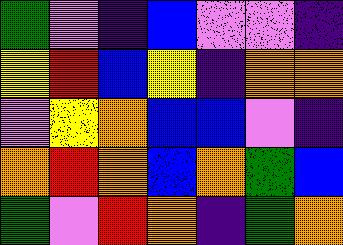[["green", "violet", "indigo", "blue", "violet", "violet", "indigo"], ["yellow", "red", "blue", "yellow", "indigo", "orange", "orange"], ["violet", "yellow", "orange", "blue", "blue", "violet", "indigo"], ["orange", "red", "orange", "blue", "orange", "green", "blue"], ["green", "violet", "red", "orange", "indigo", "green", "orange"]]